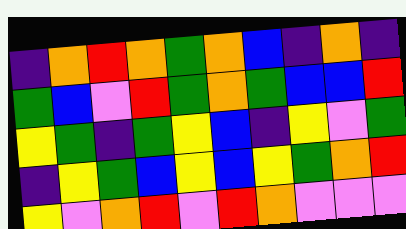[["indigo", "orange", "red", "orange", "green", "orange", "blue", "indigo", "orange", "indigo"], ["green", "blue", "violet", "red", "green", "orange", "green", "blue", "blue", "red"], ["yellow", "green", "indigo", "green", "yellow", "blue", "indigo", "yellow", "violet", "green"], ["indigo", "yellow", "green", "blue", "yellow", "blue", "yellow", "green", "orange", "red"], ["yellow", "violet", "orange", "red", "violet", "red", "orange", "violet", "violet", "violet"]]